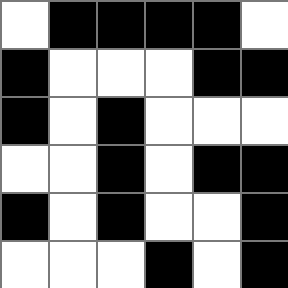[["white", "black", "black", "black", "black", "white"], ["black", "white", "white", "white", "black", "black"], ["black", "white", "black", "white", "white", "white"], ["white", "white", "black", "white", "black", "black"], ["black", "white", "black", "white", "white", "black"], ["white", "white", "white", "black", "white", "black"]]